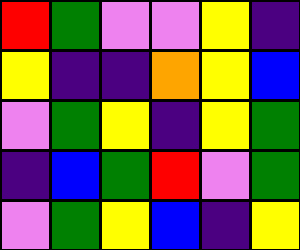[["red", "green", "violet", "violet", "yellow", "indigo"], ["yellow", "indigo", "indigo", "orange", "yellow", "blue"], ["violet", "green", "yellow", "indigo", "yellow", "green"], ["indigo", "blue", "green", "red", "violet", "green"], ["violet", "green", "yellow", "blue", "indigo", "yellow"]]